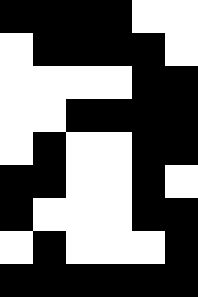[["black", "black", "black", "black", "white", "white"], ["white", "black", "black", "black", "black", "white"], ["white", "white", "white", "white", "black", "black"], ["white", "white", "black", "black", "black", "black"], ["white", "black", "white", "white", "black", "black"], ["black", "black", "white", "white", "black", "white"], ["black", "white", "white", "white", "black", "black"], ["white", "black", "white", "white", "white", "black"], ["black", "black", "black", "black", "black", "black"]]